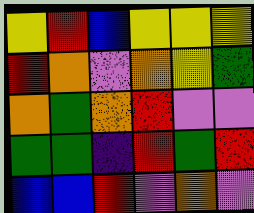[["yellow", "red", "blue", "yellow", "yellow", "yellow"], ["red", "orange", "violet", "orange", "yellow", "green"], ["orange", "green", "orange", "red", "violet", "violet"], ["green", "green", "indigo", "red", "green", "red"], ["blue", "blue", "red", "violet", "orange", "violet"]]